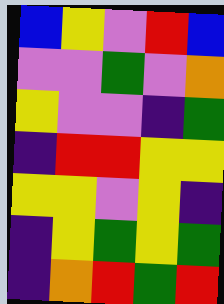[["blue", "yellow", "violet", "red", "blue"], ["violet", "violet", "green", "violet", "orange"], ["yellow", "violet", "violet", "indigo", "green"], ["indigo", "red", "red", "yellow", "yellow"], ["yellow", "yellow", "violet", "yellow", "indigo"], ["indigo", "yellow", "green", "yellow", "green"], ["indigo", "orange", "red", "green", "red"]]